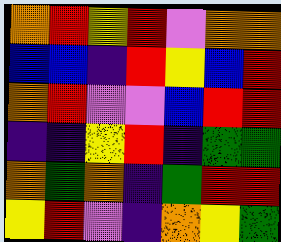[["orange", "red", "yellow", "red", "violet", "orange", "orange"], ["blue", "blue", "indigo", "red", "yellow", "blue", "red"], ["orange", "red", "violet", "violet", "blue", "red", "red"], ["indigo", "indigo", "yellow", "red", "indigo", "green", "green"], ["orange", "green", "orange", "indigo", "green", "red", "red"], ["yellow", "red", "violet", "indigo", "orange", "yellow", "green"]]